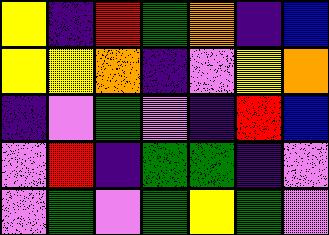[["yellow", "indigo", "red", "green", "orange", "indigo", "blue"], ["yellow", "yellow", "orange", "indigo", "violet", "yellow", "orange"], ["indigo", "violet", "green", "violet", "indigo", "red", "blue"], ["violet", "red", "indigo", "green", "green", "indigo", "violet"], ["violet", "green", "violet", "green", "yellow", "green", "violet"]]